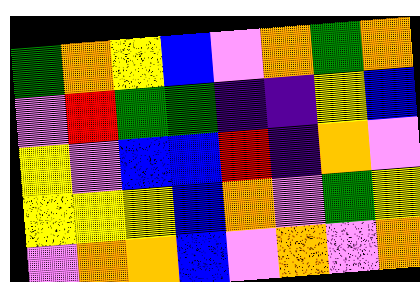[["green", "orange", "yellow", "blue", "violet", "orange", "green", "orange"], ["violet", "red", "green", "green", "indigo", "indigo", "yellow", "blue"], ["yellow", "violet", "blue", "blue", "red", "indigo", "orange", "violet"], ["yellow", "yellow", "yellow", "blue", "orange", "violet", "green", "yellow"], ["violet", "orange", "orange", "blue", "violet", "orange", "violet", "orange"]]